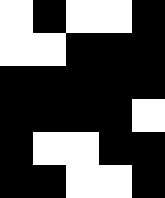[["white", "black", "white", "white", "black"], ["white", "white", "black", "black", "black"], ["black", "black", "black", "black", "black"], ["black", "black", "black", "black", "white"], ["black", "white", "white", "black", "black"], ["black", "black", "white", "white", "black"]]